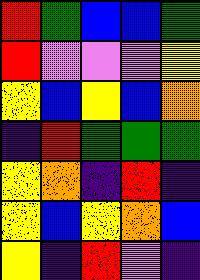[["red", "green", "blue", "blue", "green"], ["red", "violet", "violet", "violet", "yellow"], ["yellow", "blue", "yellow", "blue", "orange"], ["indigo", "red", "green", "green", "green"], ["yellow", "orange", "indigo", "red", "indigo"], ["yellow", "blue", "yellow", "orange", "blue"], ["yellow", "indigo", "red", "violet", "indigo"]]